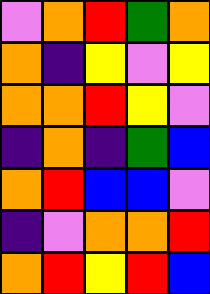[["violet", "orange", "red", "green", "orange"], ["orange", "indigo", "yellow", "violet", "yellow"], ["orange", "orange", "red", "yellow", "violet"], ["indigo", "orange", "indigo", "green", "blue"], ["orange", "red", "blue", "blue", "violet"], ["indigo", "violet", "orange", "orange", "red"], ["orange", "red", "yellow", "red", "blue"]]